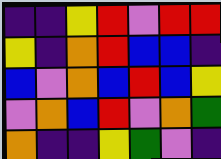[["indigo", "indigo", "yellow", "red", "violet", "red", "red"], ["yellow", "indigo", "orange", "red", "blue", "blue", "indigo"], ["blue", "violet", "orange", "blue", "red", "blue", "yellow"], ["violet", "orange", "blue", "red", "violet", "orange", "green"], ["orange", "indigo", "indigo", "yellow", "green", "violet", "indigo"]]